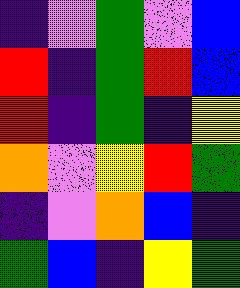[["indigo", "violet", "green", "violet", "blue"], ["red", "indigo", "green", "red", "blue"], ["red", "indigo", "green", "indigo", "yellow"], ["orange", "violet", "yellow", "red", "green"], ["indigo", "violet", "orange", "blue", "indigo"], ["green", "blue", "indigo", "yellow", "green"]]